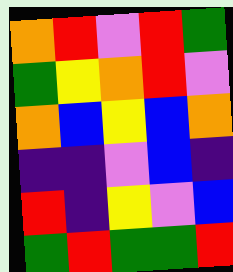[["orange", "red", "violet", "red", "green"], ["green", "yellow", "orange", "red", "violet"], ["orange", "blue", "yellow", "blue", "orange"], ["indigo", "indigo", "violet", "blue", "indigo"], ["red", "indigo", "yellow", "violet", "blue"], ["green", "red", "green", "green", "red"]]